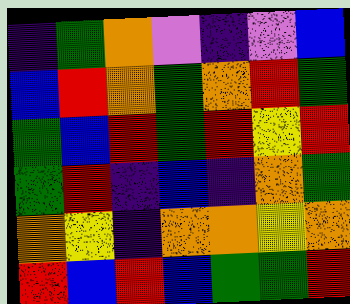[["indigo", "green", "orange", "violet", "indigo", "violet", "blue"], ["blue", "red", "orange", "green", "orange", "red", "green"], ["green", "blue", "red", "green", "red", "yellow", "red"], ["green", "red", "indigo", "blue", "indigo", "orange", "green"], ["orange", "yellow", "indigo", "orange", "orange", "yellow", "orange"], ["red", "blue", "red", "blue", "green", "green", "red"]]